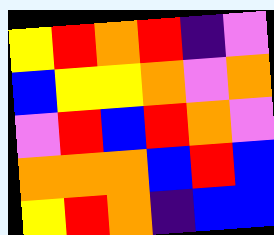[["yellow", "red", "orange", "red", "indigo", "violet"], ["blue", "yellow", "yellow", "orange", "violet", "orange"], ["violet", "red", "blue", "red", "orange", "violet"], ["orange", "orange", "orange", "blue", "red", "blue"], ["yellow", "red", "orange", "indigo", "blue", "blue"]]